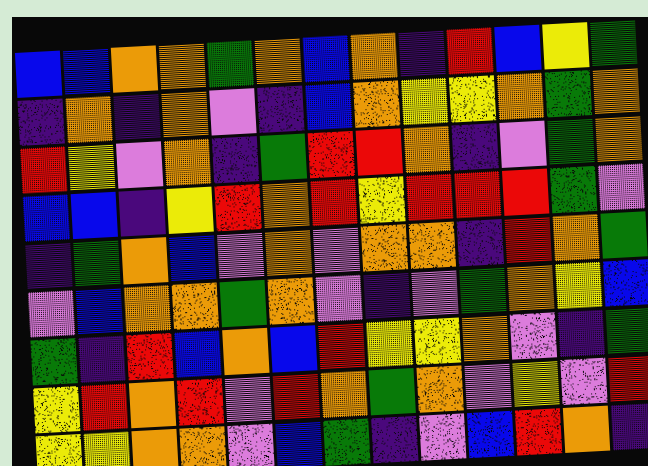[["blue", "blue", "orange", "orange", "green", "orange", "blue", "orange", "indigo", "red", "blue", "yellow", "green"], ["indigo", "orange", "indigo", "orange", "violet", "indigo", "blue", "orange", "yellow", "yellow", "orange", "green", "orange"], ["red", "yellow", "violet", "orange", "indigo", "green", "red", "red", "orange", "indigo", "violet", "green", "orange"], ["blue", "blue", "indigo", "yellow", "red", "orange", "red", "yellow", "red", "red", "red", "green", "violet"], ["indigo", "green", "orange", "blue", "violet", "orange", "violet", "orange", "orange", "indigo", "red", "orange", "green"], ["violet", "blue", "orange", "orange", "green", "orange", "violet", "indigo", "violet", "green", "orange", "yellow", "blue"], ["green", "indigo", "red", "blue", "orange", "blue", "red", "yellow", "yellow", "orange", "violet", "indigo", "green"], ["yellow", "red", "orange", "red", "violet", "red", "orange", "green", "orange", "violet", "yellow", "violet", "red"], ["yellow", "yellow", "orange", "orange", "violet", "blue", "green", "indigo", "violet", "blue", "red", "orange", "indigo"]]